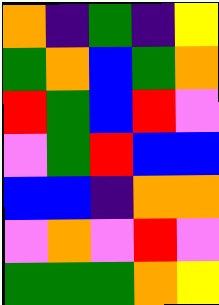[["orange", "indigo", "green", "indigo", "yellow"], ["green", "orange", "blue", "green", "orange"], ["red", "green", "blue", "red", "violet"], ["violet", "green", "red", "blue", "blue"], ["blue", "blue", "indigo", "orange", "orange"], ["violet", "orange", "violet", "red", "violet"], ["green", "green", "green", "orange", "yellow"]]